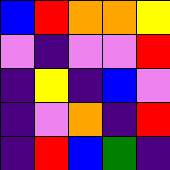[["blue", "red", "orange", "orange", "yellow"], ["violet", "indigo", "violet", "violet", "red"], ["indigo", "yellow", "indigo", "blue", "violet"], ["indigo", "violet", "orange", "indigo", "red"], ["indigo", "red", "blue", "green", "indigo"]]